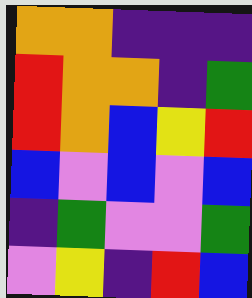[["orange", "orange", "indigo", "indigo", "indigo"], ["red", "orange", "orange", "indigo", "green"], ["red", "orange", "blue", "yellow", "red"], ["blue", "violet", "blue", "violet", "blue"], ["indigo", "green", "violet", "violet", "green"], ["violet", "yellow", "indigo", "red", "blue"]]